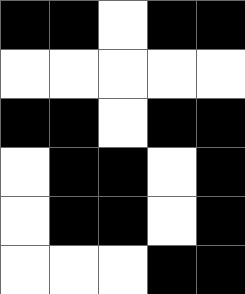[["black", "black", "white", "black", "black"], ["white", "white", "white", "white", "white"], ["black", "black", "white", "black", "black"], ["white", "black", "black", "white", "black"], ["white", "black", "black", "white", "black"], ["white", "white", "white", "black", "black"]]